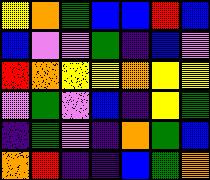[["yellow", "orange", "green", "blue", "blue", "red", "blue"], ["blue", "violet", "violet", "green", "indigo", "blue", "violet"], ["red", "orange", "yellow", "yellow", "orange", "yellow", "yellow"], ["violet", "green", "violet", "blue", "indigo", "yellow", "green"], ["indigo", "green", "violet", "indigo", "orange", "green", "blue"], ["orange", "red", "indigo", "indigo", "blue", "green", "orange"]]